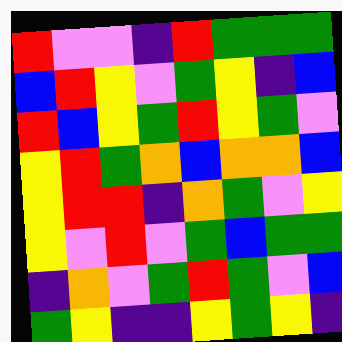[["red", "violet", "violet", "indigo", "red", "green", "green", "green"], ["blue", "red", "yellow", "violet", "green", "yellow", "indigo", "blue"], ["red", "blue", "yellow", "green", "red", "yellow", "green", "violet"], ["yellow", "red", "green", "orange", "blue", "orange", "orange", "blue"], ["yellow", "red", "red", "indigo", "orange", "green", "violet", "yellow"], ["yellow", "violet", "red", "violet", "green", "blue", "green", "green"], ["indigo", "orange", "violet", "green", "red", "green", "violet", "blue"], ["green", "yellow", "indigo", "indigo", "yellow", "green", "yellow", "indigo"]]